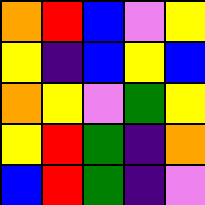[["orange", "red", "blue", "violet", "yellow"], ["yellow", "indigo", "blue", "yellow", "blue"], ["orange", "yellow", "violet", "green", "yellow"], ["yellow", "red", "green", "indigo", "orange"], ["blue", "red", "green", "indigo", "violet"]]